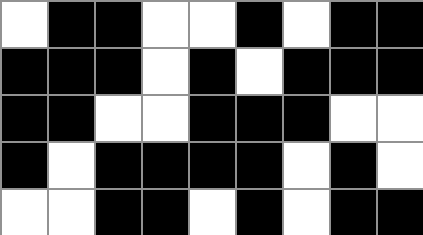[["white", "black", "black", "white", "white", "black", "white", "black", "black"], ["black", "black", "black", "white", "black", "white", "black", "black", "black"], ["black", "black", "white", "white", "black", "black", "black", "white", "white"], ["black", "white", "black", "black", "black", "black", "white", "black", "white"], ["white", "white", "black", "black", "white", "black", "white", "black", "black"]]